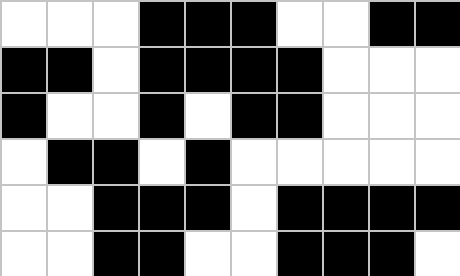[["white", "white", "white", "black", "black", "black", "white", "white", "black", "black"], ["black", "black", "white", "black", "black", "black", "black", "white", "white", "white"], ["black", "white", "white", "black", "white", "black", "black", "white", "white", "white"], ["white", "black", "black", "white", "black", "white", "white", "white", "white", "white"], ["white", "white", "black", "black", "black", "white", "black", "black", "black", "black"], ["white", "white", "black", "black", "white", "white", "black", "black", "black", "white"]]